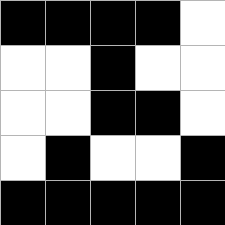[["black", "black", "black", "black", "white"], ["white", "white", "black", "white", "white"], ["white", "white", "black", "black", "white"], ["white", "black", "white", "white", "black"], ["black", "black", "black", "black", "black"]]